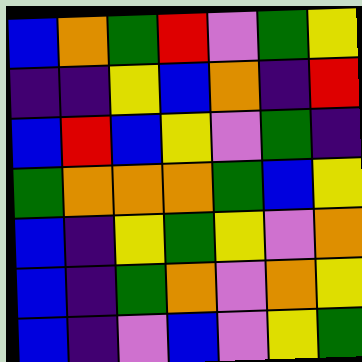[["blue", "orange", "green", "red", "violet", "green", "yellow"], ["indigo", "indigo", "yellow", "blue", "orange", "indigo", "red"], ["blue", "red", "blue", "yellow", "violet", "green", "indigo"], ["green", "orange", "orange", "orange", "green", "blue", "yellow"], ["blue", "indigo", "yellow", "green", "yellow", "violet", "orange"], ["blue", "indigo", "green", "orange", "violet", "orange", "yellow"], ["blue", "indigo", "violet", "blue", "violet", "yellow", "green"]]